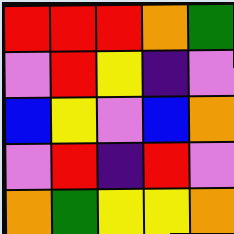[["red", "red", "red", "orange", "green"], ["violet", "red", "yellow", "indigo", "violet"], ["blue", "yellow", "violet", "blue", "orange"], ["violet", "red", "indigo", "red", "violet"], ["orange", "green", "yellow", "yellow", "orange"]]